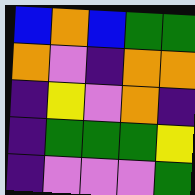[["blue", "orange", "blue", "green", "green"], ["orange", "violet", "indigo", "orange", "orange"], ["indigo", "yellow", "violet", "orange", "indigo"], ["indigo", "green", "green", "green", "yellow"], ["indigo", "violet", "violet", "violet", "green"]]